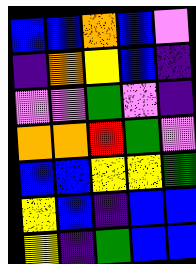[["blue", "blue", "orange", "blue", "violet"], ["indigo", "orange", "yellow", "blue", "indigo"], ["violet", "violet", "green", "violet", "indigo"], ["orange", "orange", "red", "green", "violet"], ["blue", "blue", "yellow", "yellow", "green"], ["yellow", "blue", "indigo", "blue", "blue"], ["yellow", "indigo", "green", "blue", "blue"]]